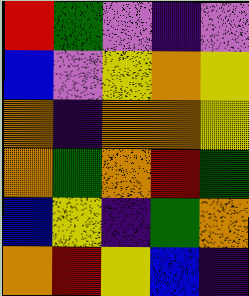[["red", "green", "violet", "indigo", "violet"], ["blue", "violet", "yellow", "orange", "yellow"], ["orange", "indigo", "orange", "orange", "yellow"], ["orange", "green", "orange", "red", "green"], ["blue", "yellow", "indigo", "green", "orange"], ["orange", "red", "yellow", "blue", "indigo"]]